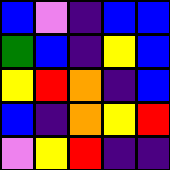[["blue", "violet", "indigo", "blue", "blue"], ["green", "blue", "indigo", "yellow", "blue"], ["yellow", "red", "orange", "indigo", "blue"], ["blue", "indigo", "orange", "yellow", "red"], ["violet", "yellow", "red", "indigo", "indigo"]]